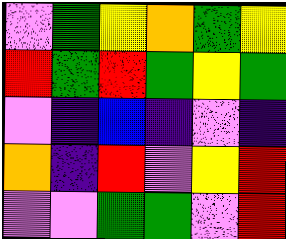[["violet", "green", "yellow", "orange", "green", "yellow"], ["red", "green", "red", "green", "yellow", "green"], ["violet", "indigo", "blue", "indigo", "violet", "indigo"], ["orange", "indigo", "red", "violet", "yellow", "red"], ["violet", "violet", "green", "green", "violet", "red"]]